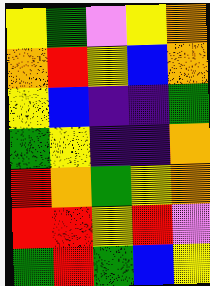[["yellow", "green", "violet", "yellow", "orange"], ["orange", "red", "yellow", "blue", "orange"], ["yellow", "blue", "indigo", "indigo", "green"], ["green", "yellow", "indigo", "indigo", "orange"], ["red", "orange", "green", "yellow", "orange"], ["red", "red", "yellow", "red", "violet"], ["green", "red", "green", "blue", "yellow"]]